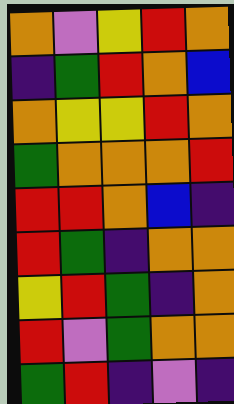[["orange", "violet", "yellow", "red", "orange"], ["indigo", "green", "red", "orange", "blue"], ["orange", "yellow", "yellow", "red", "orange"], ["green", "orange", "orange", "orange", "red"], ["red", "red", "orange", "blue", "indigo"], ["red", "green", "indigo", "orange", "orange"], ["yellow", "red", "green", "indigo", "orange"], ["red", "violet", "green", "orange", "orange"], ["green", "red", "indigo", "violet", "indigo"]]